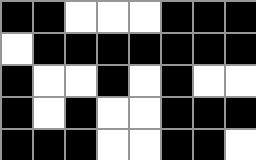[["black", "black", "white", "white", "white", "black", "black", "black"], ["white", "black", "black", "black", "black", "black", "black", "black"], ["black", "white", "white", "black", "white", "black", "white", "white"], ["black", "white", "black", "white", "white", "black", "black", "black"], ["black", "black", "black", "white", "white", "black", "black", "white"]]